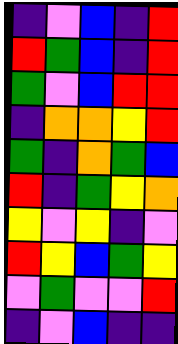[["indigo", "violet", "blue", "indigo", "red"], ["red", "green", "blue", "indigo", "red"], ["green", "violet", "blue", "red", "red"], ["indigo", "orange", "orange", "yellow", "red"], ["green", "indigo", "orange", "green", "blue"], ["red", "indigo", "green", "yellow", "orange"], ["yellow", "violet", "yellow", "indigo", "violet"], ["red", "yellow", "blue", "green", "yellow"], ["violet", "green", "violet", "violet", "red"], ["indigo", "violet", "blue", "indigo", "indigo"]]